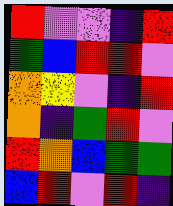[["red", "violet", "violet", "indigo", "red"], ["green", "blue", "red", "red", "violet"], ["orange", "yellow", "violet", "indigo", "red"], ["orange", "indigo", "green", "red", "violet"], ["red", "orange", "blue", "green", "green"], ["blue", "red", "violet", "red", "indigo"]]